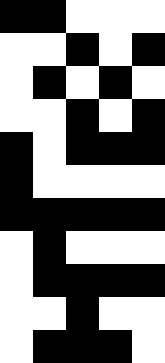[["black", "black", "white", "white", "white"], ["white", "white", "black", "white", "black"], ["white", "black", "white", "black", "white"], ["white", "white", "black", "white", "black"], ["black", "white", "black", "black", "black"], ["black", "white", "white", "white", "white"], ["black", "black", "black", "black", "black"], ["white", "black", "white", "white", "white"], ["white", "black", "black", "black", "black"], ["white", "white", "black", "white", "white"], ["white", "black", "black", "black", "white"]]